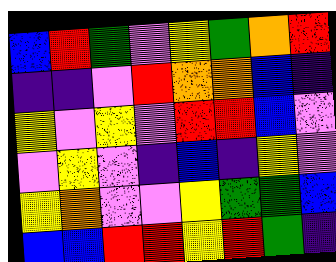[["blue", "red", "green", "violet", "yellow", "green", "orange", "red"], ["indigo", "indigo", "violet", "red", "orange", "orange", "blue", "indigo"], ["yellow", "violet", "yellow", "violet", "red", "red", "blue", "violet"], ["violet", "yellow", "violet", "indigo", "blue", "indigo", "yellow", "violet"], ["yellow", "orange", "violet", "violet", "yellow", "green", "green", "blue"], ["blue", "blue", "red", "red", "yellow", "red", "green", "indigo"]]